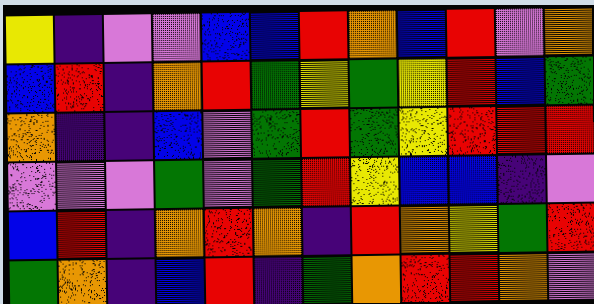[["yellow", "indigo", "violet", "violet", "blue", "blue", "red", "orange", "blue", "red", "violet", "orange"], ["blue", "red", "indigo", "orange", "red", "green", "yellow", "green", "yellow", "red", "blue", "green"], ["orange", "indigo", "indigo", "blue", "violet", "green", "red", "green", "yellow", "red", "red", "red"], ["violet", "violet", "violet", "green", "violet", "green", "red", "yellow", "blue", "blue", "indigo", "violet"], ["blue", "red", "indigo", "orange", "red", "orange", "indigo", "red", "orange", "yellow", "green", "red"], ["green", "orange", "indigo", "blue", "red", "indigo", "green", "orange", "red", "red", "orange", "violet"]]